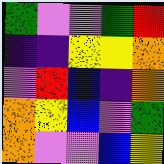[["green", "violet", "violet", "green", "red"], ["indigo", "indigo", "yellow", "yellow", "orange"], ["violet", "red", "blue", "indigo", "orange"], ["orange", "yellow", "blue", "violet", "green"], ["orange", "violet", "violet", "blue", "yellow"]]